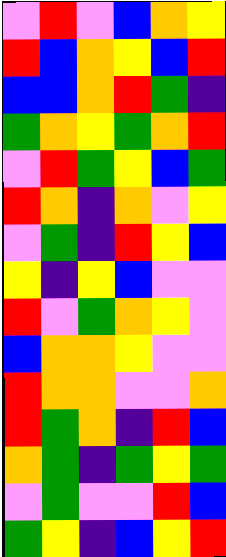[["violet", "red", "violet", "blue", "orange", "yellow"], ["red", "blue", "orange", "yellow", "blue", "red"], ["blue", "blue", "orange", "red", "green", "indigo"], ["green", "orange", "yellow", "green", "orange", "red"], ["violet", "red", "green", "yellow", "blue", "green"], ["red", "orange", "indigo", "orange", "violet", "yellow"], ["violet", "green", "indigo", "red", "yellow", "blue"], ["yellow", "indigo", "yellow", "blue", "violet", "violet"], ["red", "violet", "green", "orange", "yellow", "violet"], ["blue", "orange", "orange", "yellow", "violet", "violet"], ["red", "orange", "orange", "violet", "violet", "orange"], ["red", "green", "orange", "indigo", "red", "blue"], ["orange", "green", "indigo", "green", "yellow", "green"], ["violet", "green", "violet", "violet", "red", "blue"], ["green", "yellow", "indigo", "blue", "yellow", "red"]]